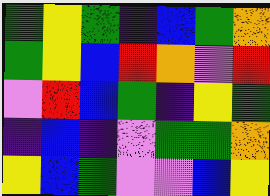[["green", "yellow", "green", "indigo", "blue", "green", "orange"], ["green", "yellow", "blue", "red", "orange", "violet", "red"], ["violet", "red", "blue", "green", "indigo", "yellow", "green"], ["indigo", "blue", "indigo", "violet", "green", "green", "orange"], ["yellow", "blue", "green", "violet", "violet", "blue", "yellow"]]